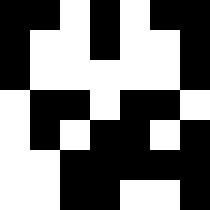[["black", "black", "white", "black", "white", "black", "black"], ["black", "white", "white", "black", "white", "white", "black"], ["black", "white", "white", "white", "white", "white", "black"], ["white", "black", "black", "white", "black", "black", "white"], ["white", "black", "white", "black", "black", "white", "black"], ["white", "white", "black", "black", "black", "black", "black"], ["white", "white", "black", "black", "white", "white", "black"]]